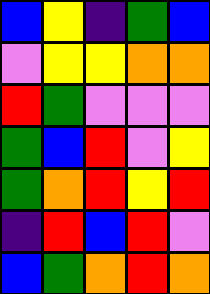[["blue", "yellow", "indigo", "green", "blue"], ["violet", "yellow", "yellow", "orange", "orange"], ["red", "green", "violet", "violet", "violet"], ["green", "blue", "red", "violet", "yellow"], ["green", "orange", "red", "yellow", "red"], ["indigo", "red", "blue", "red", "violet"], ["blue", "green", "orange", "red", "orange"]]